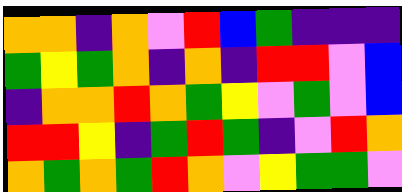[["orange", "orange", "indigo", "orange", "violet", "red", "blue", "green", "indigo", "indigo", "indigo"], ["green", "yellow", "green", "orange", "indigo", "orange", "indigo", "red", "red", "violet", "blue"], ["indigo", "orange", "orange", "red", "orange", "green", "yellow", "violet", "green", "violet", "blue"], ["red", "red", "yellow", "indigo", "green", "red", "green", "indigo", "violet", "red", "orange"], ["orange", "green", "orange", "green", "red", "orange", "violet", "yellow", "green", "green", "violet"]]